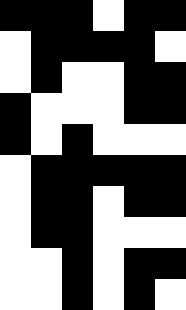[["black", "black", "black", "white", "black", "black"], ["white", "black", "black", "black", "black", "white"], ["white", "black", "white", "white", "black", "black"], ["black", "white", "white", "white", "black", "black"], ["black", "white", "black", "white", "white", "white"], ["white", "black", "black", "black", "black", "black"], ["white", "black", "black", "white", "black", "black"], ["white", "black", "black", "white", "white", "white"], ["white", "white", "black", "white", "black", "black"], ["white", "white", "black", "white", "black", "white"]]